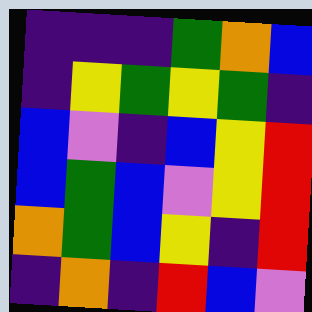[["indigo", "indigo", "indigo", "green", "orange", "blue"], ["indigo", "yellow", "green", "yellow", "green", "indigo"], ["blue", "violet", "indigo", "blue", "yellow", "red"], ["blue", "green", "blue", "violet", "yellow", "red"], ["orange", "green", "blue", "yellow", "indigo", "red"], ["indigo", "orange", "indigo", "red", "blue", "violet"]]